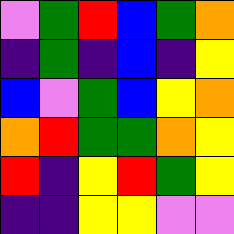[["violet", "green", "red", "blue", "green", "orange"], ["indigo", "green", "indigo", "blue", "indigo", "yellow"], ["blue", "violet", "green", "blue", "yellow", "orange"], ["orange", "red", "green", "green", "orange", "yellow"], ["red", "indigo", "yellow", "red", "green", "yellow"], ["indigo", "indigo", "yellow", "yellow", "violet", "violet"]]